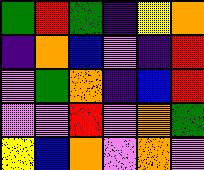[["green", "red", "green", "indigo", "yellow", "orange"], ["indigo", "orange", "blue", "violet", "indigo", "red"], ["violet", "green", "orange", "indigo", "blue", "red"], ["violet", "violet", "red", "violet", "orange", "green"], ["yellow", "blue", "orange", "violet", "orange", "violet"]]